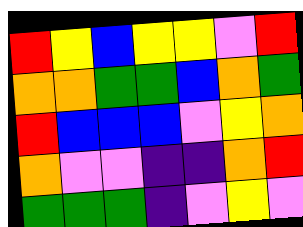[["red", "yellow", "blue", "yellow", "yellow", "violet", "red"], ["orange", "orange", "green", "green", "blue", "orange", "green"], ["red", "blue", "blue", "blue", "violet", "yellow", "orange"], ["orange", "violet", "violet", "indigo", "indigo", "orange", "red"], ["green", "green", "green", "indigo", "violet", "yellow", "violet"]]